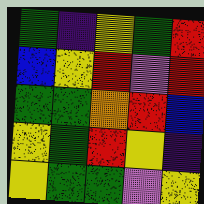[["green", "indigo", "yellow", "green", "red"], ["blue", "yellow", "red", "violet", "red"], ["green", "green", "orange", "red", "blue"], ["yellow", "green", "red", "yellow", "indigo"], ["yellow", "green", "green", "violet", "yellow"]]